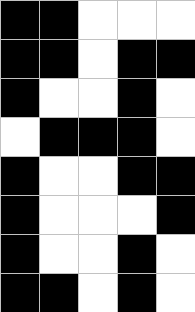[["black", "black", "white", "white", "white"], ["black", "black", "white", "black", "black"], ["black", "white", "white", "black", "white"], ["white", "black", "black", "black", "white"], ["black", "white", "white", "black", "black"], ["black", "white", "white", "white", "black"], ["black", "white", "white", "black", "white"], ["black", "black", "white", "black", "white"]]